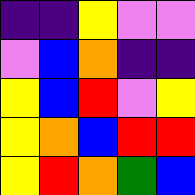[["indigo", "indigo", "yellow", "violet", "violet"], ["violet", "blue", "orange", "indigo", "indigo"], ["yellow", "blue", "red", "violet", "yellow"], ["yellow", "orange", "blue", "red", "red"], ["yellow", "red", "orange", "green", "blue"]]